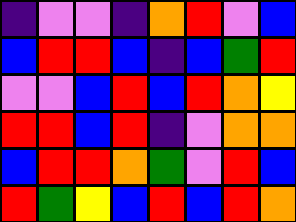[["indigo", "violet", "violet", "indigo", "orange", "red", "violet", "blue"], ["blue", "red", "red", "blue", "indigo", "blue", "green", "red"], ["violet", "violet", "blue", "red", "blue", "red", "orange", "yellow"], ["red", "red", "blue", "red", "indigo", "violet", "orange", "orange"], ["blue", "red", "red", "orange", "green", "violet", "red", "blue"], ["red", "green", "yellow", "blue", "red", "blue", "red", "orange"]]